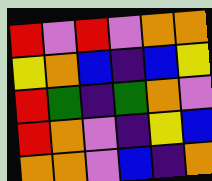[["red", "violet", "red", "violet", "orange", "orange"], ["yellow", "orange", "blue", "indigo", "blue", "yellow"], ["red", "green", "indigo", "green", "orange", "violet"], ["red", "orange", "violet", "indigo", "yellow", "blue"], ["orange", "orange", "violet", "blue", "indigo", "orange"]]